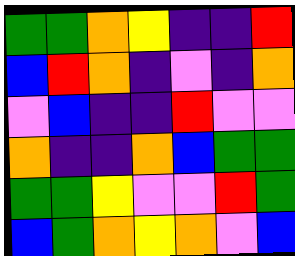[["green", "green", "orange", "yellow", "indigo", "indigo", "red"], ["blue", "red", "orange", "indigo", "violet", "indigo", "orange"], ["violet", "blue", "indigo", "indigo", "red", "violet", "violet"], ["orange", "indigo", "indigo", "orange", "blue", "green", "green"], ["green", "green", "yellow", "violet", "violet", "red", "green"], ["blue", "green", "orange", "yellow", "orange", "violet", "blue"]]